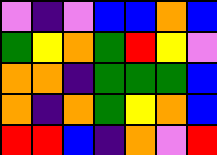[["violet", "indigo", "violet", "blue", "blue", "orange", "blue"], ["green", "yellow", "orange", "green", "red", "yellow", "violet"], ["orange", "orange", "indigo", "green", "green", "green", "blue"], ["orange", "indigo", "orange", "green", "yellow", "orange", "blue"], ["red", "red", "blue", "indigo", "orange", "violet", "red"]]